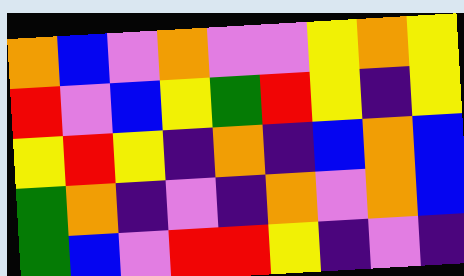[["orange", "blue", "violet", "orange", "violet", "violet", "yellow", "orange", "yellow"], ["red", "violet", "blue", "yellow", "green", "red", "yellow", "indigo", "yellow"], ["yellow", "red", "yellow", "indigo", "orange", "indigo", "blue", "orange", "blue"], ["green", "orange", "indigo", "violet", "indigo", "orange", "violet", "orange", "blue"], ["green", "blue", "violet", "red", "red", "yellow", "indigo", "violet", "indigo"]]